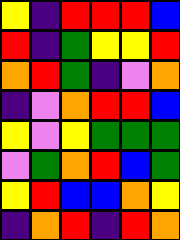[["yellow", "indigo", "red", "red", "red", "blue"], ["red", "indigo", "green", "yellow", "yellow", "red"], ["orange", "red", "green", "indigo", "violet", "orange"], ["indigo", "violet", "orange", "red", "red", "blue"], ["yellow", "violet", "yellow", "green", "green", "green"], ["violet", "green", "orange", "red", "blue", "green"], ["yellow", "red", "blue", "blue", "orange", "yellow"], ["indigo", "orange", "red", "indigo", "red", "orange"]]